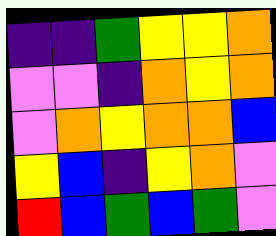[["indigo", "indigo", "green", "yellow", "yellow", "orange"], ["violet", "violet", "indigo", "orange", "yellow", "orange"], ["violet", "orange", "yellow", "orange", "orange", "blue"], ["yellow", "blue", "indigo", "yellow", "orange", "violet"], ["red", "blue", "green", "blue", "green", "violet"]]